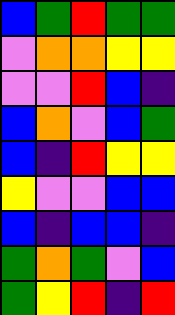[["blue", "green", "red", "green", "green"], ["violet", "orange", "orange", "yellow", "yellow"], ["violet", "violet", "red", "blue", "indigo"], ["blue", "orange", "violet", "blue", "green"], ["blue", "indigo", "red", "yellow", "yellow"], ["yellow", "violet", "violet", "blue", "blue"], ["blue", "indigo", "blue", "blue", "indigo"], ["green", "orange", "green", "violet", "blue"], ["green", "yellow", "red", "indigo", "red"]]